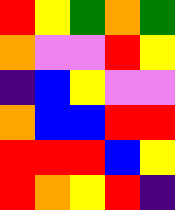[["red", "yellow", "green", "orange", "green"], ["orange", "violet", "violet", "red", "yellow"], ["indigo", "blue", "yellow", "violet", "violet"], ["orange", "blue", "blue", "red", "red"], ["red", "red", "red", "blue", "yellow"], ["red", "orange", "yellow", "red", "indigo"]]